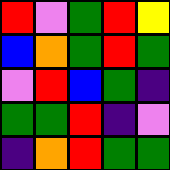[["red", "violet", "green", "red", "yellow"], ["blue", "orange", "green", "red", "green"], ["violet", "red", "blue", "green", "indigo"], ["green", "green", "red", "indigo", "violet"], ["indigo", "orange", "red", "green", "green"]]